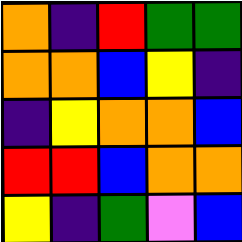[["orange", "indigo", "red", "green", "green"], ["orange", "orange", "blue", "yellow", "indigo"], ["indigo", "yellow", "orange", "orange", "blue"], ["red", "red", "blue", "orange", "orange"], ["yellow", "indigo", "green", "violet", "blue"]]